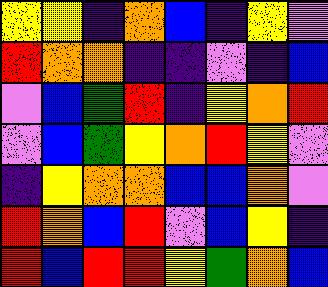[["yellow", "yellow", "indigo", "orange", "blue", "indigo", "yellow", "violet"], ["red", "orange", "orange", "indigo", "indigo", "violet", "indigo", "blue"], ["violet", "blue", "green", "red", "indigo", "yellow", "orange", "red"], ["violet", "blue", "green", "yellow", "orange", "red", "yellow", "violet"], ["indigo", "yellow", "orange", "orange", "blue", "blue", "orange", "violet"], ["red", "orange", "blue", "red", "violet", "blue", "yellow", "indigo"], ["red", "blue", "red", "red", "yellow", "green", "orange", "blue"]]